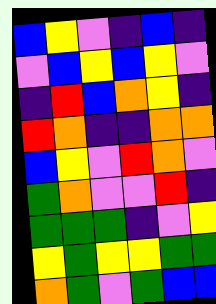[["blue", "yellow", "violet", "indigo", "blue", "indigo"], ["violet", "blue", "yellow", "blue", "yellow", "violet"], ["indigo", "red", "blue", "orange", "yellow", "indigo"], ["red", "orange", "indigo", "indigo", "orange", "orange"], ["blue", "yellow", "violet", "red", "orange", "violet"], ["green", "orange", "violet", "violet", "red", "indigo"], ["green", "green", "green", "indigo", "violet", "yellow"], ["yellow", "green", "yellow", "yellow", "green", "green"], ["orange", "green", "violet", "green", "blue", "blue"]]